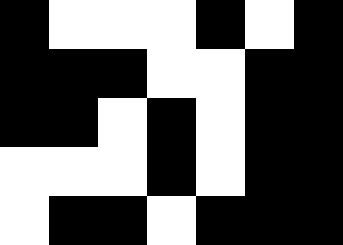[["black", "white", "white", "white", "black", "white", "black"], ["black", "black", "black", "white", "white", "black", "black"], ["black", "black", "white", "black", "white", "black", "black"], ["white", "white", "white", "black", "white", "black", "black"], ["white", "black", "black", "white", "black", "black", "black"]]